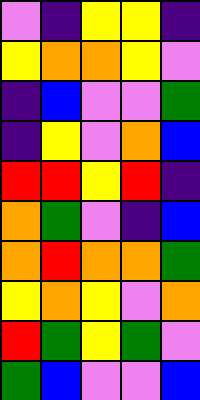[["violet", "indigo", "yellow", "yellow", "indigo"], ["yellow", "orange", "orange", "yellow", "violet"], ["indigo", "blue", "violet", "violet", "green"], ["indigo", "yellow", "violet", "orange", "blue"], ["red", "red", "yellow", "red", "indigo"], ["orange", "green", "violet", "indigo", "blue"], ["orange", "red", "orange", "orange", "green"], ["yellow", "orange", "yellow", "violet", "orange"], ["red", "green", "yellow", "green", "violet"], ["green", "blue", "violet", "violet", "blue"]]